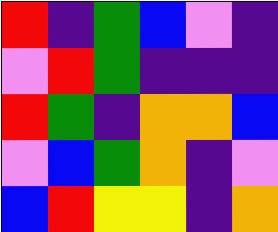[["red", "indigo", "green", "blue", "violet", "indigo"], ["violet", "red", "green", "indigo", "indigo", "indigo"], ["red", "green", "indigo", "orange", "orange", "blue"], ["violet", "blue", "green", "orange", "indigo", "violet"], ["blue", "red", "yellow", "yellow", "indigo", "orange"]]